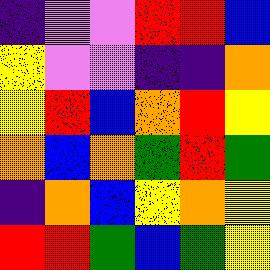[["indigo", "violet", "violet", "red", "red", "blue"], ["yellow", "violet", "violet", "indigo", "indigo", "orange"], ["yellow", "red", "blue", "orange", "red", "yellow"], ["orange", "blue", "orange", "green", "red", "green"], ["indigo", "orange", "blue", "yellow", "orange", "yellow"], ["red", "red", "green", "blue", "green", "yellow"]]